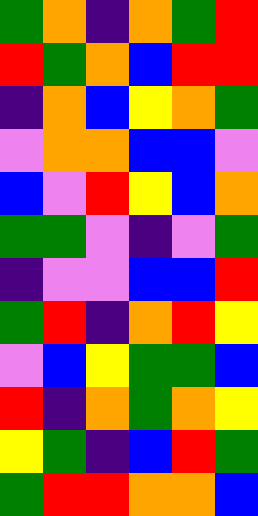[["green", "orange", "indigo", "orange", "green", "red"], ["red", "green", "orange", "blue", "red", "red"], ["indigo", "orange", "blue", "yellow", "orange", "green"], ["violet", "orange", "orange", "blue", "blue", "violet"], ["blue", "violet", "red", "yellow", "blue", "orange"], ["green", "green", "violet", "indigo", "violet", "green"], ["indigo", "violet", "violet", "blue", "blue", "red"], ["green", "red", "indigo", "orange", "red", "yellow"], ["violet", "blue", "yellow", "green", "green", "blue"], ["red", "indigo", "orange", "green", "orange", "yellow"], ["yellow", "green", "indigo", "blue", "red", "green"], ["green", "red", "red", "orange", "orange", "blue"]]